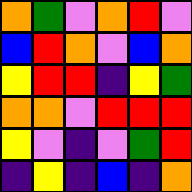[["orange", "green", "violet", "orange", "red", "violet"], ["blue", "red", "orange", "violet", "blue", "orange"], ["yellow", "red", "red", "indigo", "yellow", "green"], ["orange", "orange", "violet", "red", "red", "red"], ["yellow", "violet", "indigo", "violet", "green", "red"], ["indigo", "yellow", "indigo", "blue", "indigo", "orange"]]